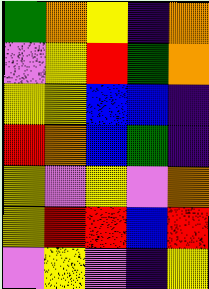[["green", "orange", "yellow", "indigo", "orange"], ["violet", "yellow", "red", "green", "orange"], ["yellow", "yellow", "blue", "blue", "indigo"], ["red", "orange", "blue", "green", "indigo"], ["yellow", "violet", "yellow", "violet", "orange"], ["yellow", "red", "red", "blue", "red"], ["violet", "yellow", "violet", "indigo", "yellow"]]